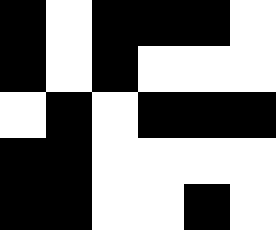[["black", "white", "black", "black", "black", "white"], ["black", "white", "black", "white", "white", "white"], ["white", "black", "white", "black", "black", "black"], ["black", "black", "white", "white", "white", "white"], ["black", "black", "white", "white", "black", "white"]]